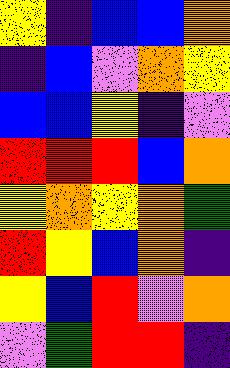[["yellow", "indigo", "blue", "blue", "orange"], ["indigo", "blue", "violet", "orange", "yellow"], ["blue", "blue", "yellow", "indigo", "violet"], ["red", "red", "red", "blue", "orange"], ["yellow", "orange", "yellow", "orange", "green"], ["red", "yellow", "blue", "orange", "indigo"], ["yellow", "blue", "red", "violet", "orange"], ["violet", "green", "red", "red", "indigo"]]